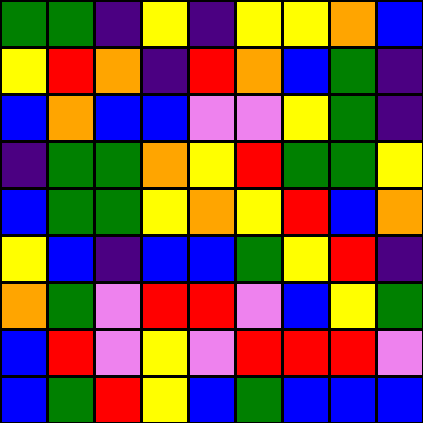[["green", "green", "indigo", "yellow", "indigo", "yellow", "yellow", "orange", "blue"], ["yellow", "red", "orange", "indigo", "red", "orange", "blue", "green", "indigo"], ["blue", "orange", "blue", "blue", "violet", "violet", "yellow", "green", "indigo"], ["indigo", "green", "green", "orange", "yellow", "red", "green", "green", "yellow"], ["blue", "green", "green", "yellow", "orange", "yellow", "red", "blue", "orange"], ["yellow", "blue", "indigo", "blue", "blue", "green", "yellow", "red", "indigo"], ["orange", "green", "violet", "red", "red", "violet", "blue", "yellow", "green"], ["blue", "red", "violet", "yellow", "violet", "red", "red", "red", "violet"], ["blue", "green", "red", "yellow", "blue", "green", "blue", "blue", "blue"]]